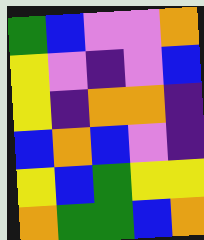[["green", "blue", "violet", "violet", "orange"], ["yellow", "violet", "indigo", "violet", "blue"], ["yellow", "indigo", "orange", "orange", "indigo"], ["blue", "orange", "blue", "violet", "indigo"], ["yellow", "blue", "green", "yellow", "yellow"], ["orange", "green", "green", "blue", "orange"]]